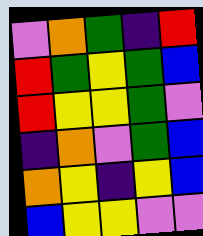[["violet", "orange", "green", "indigo", "red"], ["red", "green", "yellow", "green", "blue"], ["red", "yellow", "yellow", "green", "violet"], ["indigo", "orange", "violet", "green", "blue"], ["orange", "yellow", "indigo", "yellow", "blue"], ["blue", "yellow", "yellow", "violet", "violet"]]